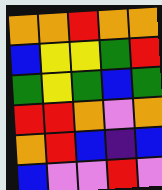[["orange", "orange", "red", "orange", "orange"], ["blue", "yellow", "yellow", "green", "red"], ["green", "yellow", "green", "blue", "green"], ["red", "red", "orange", "violet", "orange"], ["orange", "red", "blue", "indigo", "blue"], ["blue", "violet", "violet", "red", "violet"]]